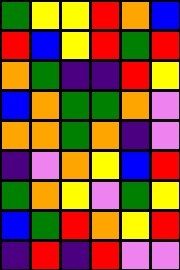[["green", "yellow", "yellow", "red", "orange", "blue"], ["red", "blue", "yellow", "red", "green", "red"], ["orange", "green", "indigo", "indigo", "red", "yellow"], ["blue", "orange", "green", "green", "orange", "violet"], ["orange", "orange", "green", "orange", "indigo", "violet"], ["indigo", "violet", "orange", "yellow", "blue", "red"], ["green", "orange", "yellow", "violet", "green", "yellow"], ["blue", "green", "red", "orange", "yellow", "red"], ["indigo", "red", "indigo", "red", "violet", "violet"]]